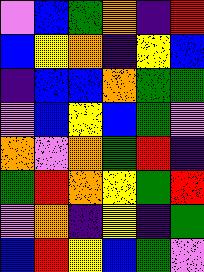[["violet", "blue", "green", "orange", "indigo", "red"], ["blue", "yellow", "orange", "indigo", "yellow", "blue"], ["indigo", "blue", "blue", "orange", "green", "green"], ["violet", "blue", "yellow", "blue", "green", "violet"], ["orange", "violet", "orange", "green", "red", "indigo"], ["green", "red", "orange", "yellow", "green", "red"], ["violet", "orange", "indigo", "yellow", "indigo", "green"], ["blue", "red", "yellow", "blue", "green", "violet"]]